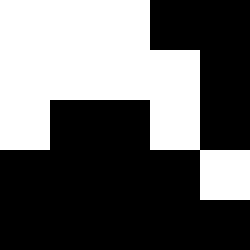[["white", "white", "white", "black", "black"], ["white", "white", "white", "white", "black"], ["white", "black", "black", "white", "black"], ["black", "black", "black", "black", "white"], ["black", "black", "black", "black", "black"]]